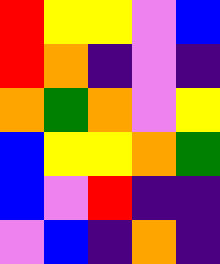[["red", "yellow", "yellow", "violet", "blue"], ["red", "orange", "indigo", "violet", "indigo"], ["orange", "green", "orange", "violet", "yellow"], ["blue", "yellow", "yellow", "orange", "green"], ["blue", "violet", "red", "indigo", "indigo"], ["violet", "blue", "indigo", "orange", "indigo"]]